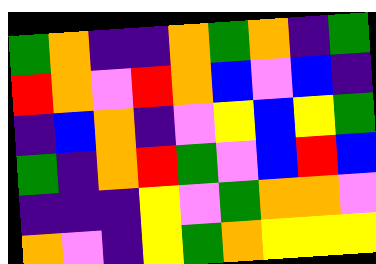[["green", "orange", "indigo", "indigo", "orange", "green", "orange", "indigo", "green"], ["red", "orange", "violet", "red", "orange", "blue", "violet", "blue", "indigo"], ["indigo", "blue", "orange", "indigo", "violet", "yellow", "blue", "yellow", "green"], ["green", "indigo", "orange", "red", "green", "violet", "blue", "red", "blue"], ["indigo", "indigo", "indigo", "yellow", "violet", "green", "orange", "orange", "violet"], ["orange", "violet", "indigo", "yellow", "green", "orange", "yellow", "yellow", "yellow"]]